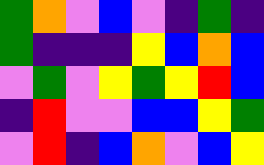[["green", "orange", "violet", "blue", "violet", "indigo", "green", "indigo"], ["green", "indigo", "indigo", "indigo", "yellow", "blue", "orange", "blue"], ["violet", "green", "violet", "yellow", "green", "yellow", "red", "blue"], ["indigo", "red", "violet", "violet", "blue", "blue", "yellow", "green"], ["violet", "red", "indigo", "blue", "orange", "violet", "blue", "yellow"]]